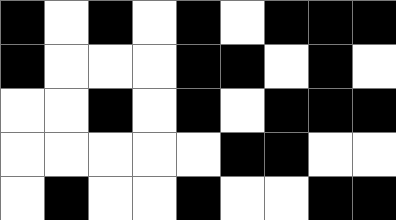[["black", "white", "black", "white", "black", "white", "black", "black", "black"], ["black", "white", "white", "white", "black", "black", "white", "black", "white"], ["white", "white", "black", "white", "black", "white", "black", "black", "black"], ["white", "white", "white", "white", "white", "black", "black", "white", "white"], ["white", "black", "white", "white", "black", "white", "white", "black", "black"]]